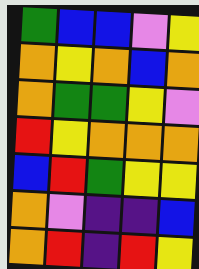[["green", "blue", "blue", "violet", "yellow"], ["orange", "yellow", "orange", "blue", "orange"], ["orange", "green", "green", "yellow", "violet"], ["red", "yellow", "orange", "orange", "orange"], ["blue", "red", "green", "yellow", "yellow"], ["orange", "violet", "indigo", "indigo", "blue"], ["orange", "red", "indigo", "red", "yellow"]]